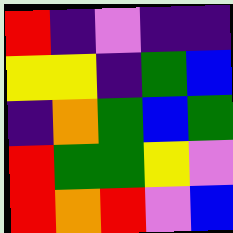[["red", "indigo", "violet", "indigo", "indigo"], ["yellow", "yellow", "indigo", "green", "blue"], ["indigo", "orange", "green", "blue", "green"], ["red", "green", "green", "yellow", "violet"], ["red", "orange", "red", "violet", "blue"]]